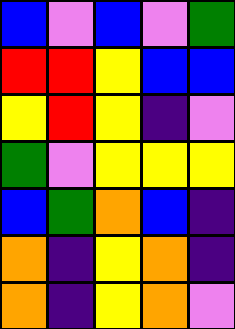[["blue", "violet", "blue", "violet", "green"], ["red", "red", "yellow", "blue", "blue"], ["yellow", "red", "yellow", "indigo", "violet"], ["green", "violet", "yellow", "yellow", "yellow"], ["blue", "green", "orange", "blue", "indigo"], ["orange", "indigo", "yellow", "orange", "indigo"], ["orange", "indigo", "yellow", "orange", "violet"]]